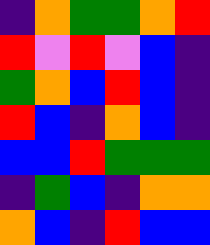[["indigo", "orange", "green", "green", "orange", "red"], ["red", "violet", "red", "violet", "blue", "indigo"], ["green", "orange", "blue", "red", "blue", "indigo"], ["red", "blue", "indigo", "orange", "blue", "indigo"], ["blue", "blue", "red", "green", "green", "green"], ["indigo", "green", "blue", "indigo", "orange", "orange"], ["orange", "blue", "indigo", "red", "blue", "blue"]]